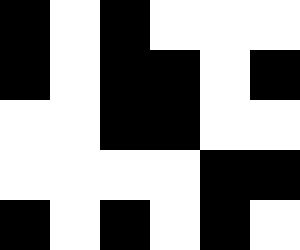[["black", "white", "black", "white", "white", "white"], ["black", "white", "black", "black", "white", "black"], ["white", "white", "black", "black", "white", "white"], ["white", "white", "white", "white", "black", "black"], ["black", "white", "black", "white", "black", "white"]]